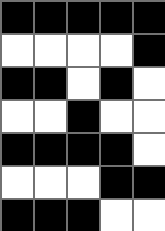[["black", "black", "black", "black", "black"], ["white", "white", "white", "white", "black"], ["black", "black", "white", "black", "white"], ["white", "white", "black", "white", "white"], ["black", "black", "black", "black", "white"], ["white", "white", "white", "black", "black"], ["black", "black", "black", "white", "white"]]